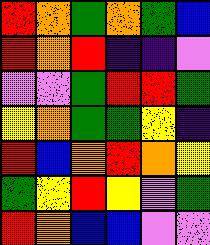[["red", "orange", "green", "orange", "green", "blue"], ["red", "orange", "red", "indigo", "indigo", "violet"], ["violet", "violet", "green", "red", "red", "green"], ["yellow", "orange", "green", "green", "yellow", "indigo"], ["red", "blue", "orange", "red", "orange", "yellow"], ["green", "yellow", "red", "yellow", "violet", "green"], ["red", "orange", "blue", "blue", "violet", "violet"]]